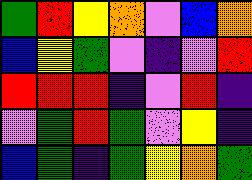[["green", "red", "yellow", "orange", "violet", "blue", "orange"], ["blue", "yellow", "green", "violet", "indigo", "violet", "red"], ["red", "red", "red", "indigo", "violet", "red", "indigo"], ["violet", "green", "red", "green", "violet", "yellow", "indigo"], ["blue", "green", "indigo", "green", "yellow", "orange", "green"]]